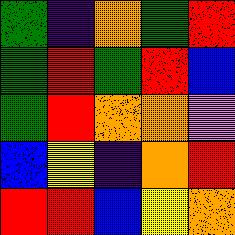[["green", "indigo", "orange", "green", "red"], ["green", "red", "green", "red", "blue"], ["green", "red", "orange", "orange", "violet"], ["blue", "yellow", "indigo", "orange", "red"], ["red", "red", "blue", "yellow", "orange"]]